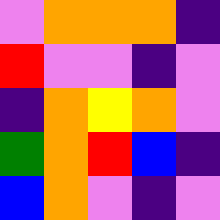[["violet", "orange", "orange", "orange", "indigo"], ["red", "violet", "violet", "indigo", "violet"], ["indigo", "orange", "yellow", "orange", "violet"], ["green", "orange", "red", "blue", "indigo"], ["blue", "orange", "violet", "indigo", "violet"]]